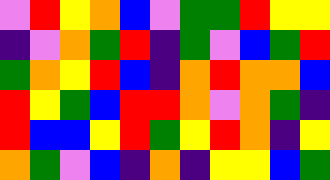[["violet", "red", "yellow", "orange", "blue", "violet", "green", "green", "red", "yellow", "yellow"], ["indigo", "violet", "orange", "green", "red", "indigo", "green", "violet", "blue", "green", "red"], ["green", "orange", "yellow", "red", "blue", "indigo", "orange", "red", "orange", "orange", "blue"], ["red", "yellow", "green", "blue", "red", "red", "orange", "violet", "orange", "green", "indigo"], ["red", "blue", "blue", "yellow", "red", "green", "yellow", "red", "orange", "indigo", "yellow"], ["orange", "green", "violet", "blue", "indigo", "orange", "indigo", "yellow", "yellow", "blue", "green"]]